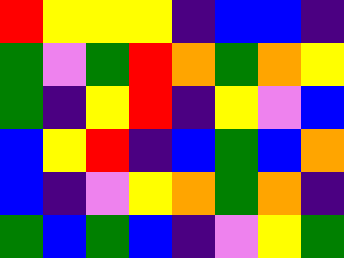[["red", "yellow", "yellow", "yellow", "indigo", "blue", "blue", "indigo"], ["green", "violet", "green", "red", "orange", "green", "orange", "yellow"], ["green", "indigo", "yellow", "red", "indigo", "yellow", "violet", "blue"], ["blue", "yellow", "red", "indigo", "blue", "green", "blue", "orange"], ["blue", "indigo", "violet", "yellow", "orange", "green", "orange", "indigo"], ["green", "blue", "green", "blue", "indigo", "violet", "yellow", "green"]]